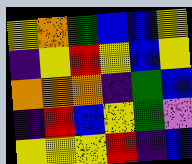[["yellow", "orange", "green", "blue", "blue", "yellow"], ["indigo", "yellow", "red", "yellow", "blue", "yellow"], ["orange", "orange", "orange", "indigo", "green", "blue"], ["indigo", "red", "blue", "yellow", "green", "violet"], ["yellow", "yellow", "yellow", "red", "indigo", "blue"]]